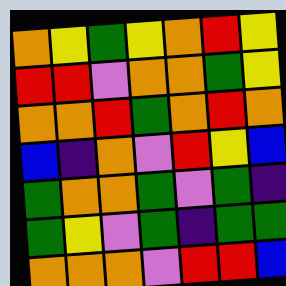[["orange", "yellow", "green", "yellow", "orange", "red", "yellow"], ["red", "red", "violet", "orange", "orange", "green", "yellow"], ["orange", "orange", "red", "green", "orange", "red", "orange"], ["blue", "indigo", "orange", "violet", "red", "yellow", "blue"], ["green", "orange", "orange", "green", "violet", "green", "indigo"], ["green", "yellow", "violet", "green", "indigo", "green", "green"], ["orange", "orange", "orange", "violet", "red", "red", "blue"]]